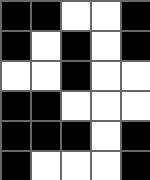[["black", "black", "white", "white", "black"], ["black", "white", "black", "white", "black"], ["white", "white", "black", "white", "white"], ["black", "black", "white", "white", "white"], ["black", "black", "black", "white", "black"], ["black", "white", "white", "white", "black"]]